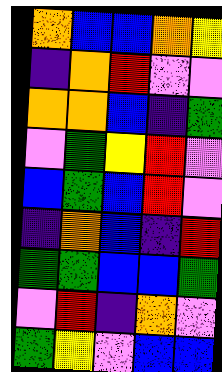[["orange", "blue", "blue", "orange", "yellow"], ["indigo", "orange", "red", "violet", "violet"], ["orange", "orange", "blue", "indigo", "green"], ["violet", "green", "yellow", "red", "violet"], ["blue", "green", "blue", "red", "violet"], ["indigo", "orange", "blue", "indigo", "red"], ["green", "green", "blue", "blue", "green"], ["violet", "red", "indigo", "orange", "violet"], ["green", "yellow", "violet", "blue", "blue"]]